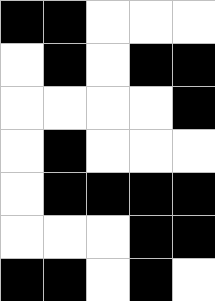[["black", "black", "white", "white", "white"], ["white", "black", "white", "black", "black"], ["white", "white", "white", "white", "black"], ["white", "black", "white", "white", "white"], ["white", "black", "black", "black", "black"], ["white", "white", "white", "black", "black"], ["black", "black", "white", "black", "white"]]